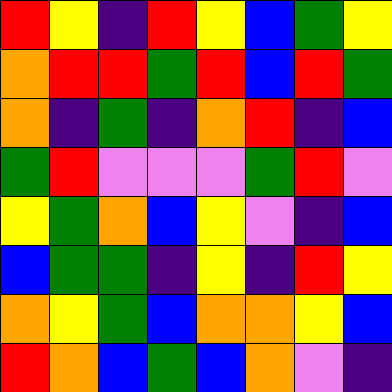[["red", "yellow", "indigo", "red", "yellow", "blue", "green", "yellow"], ["orange", "red", "red", "green", "red", "blue", "red", "green"], ["orange", "indigo", "green", "indigo", "orange", "red", "indigo", "blue"], ["green", "red", "violet", "violet", "violet", "green", "red", "violet"], ["yellow", "green", "orange", "blue", "yellow", "violet", "indigo", "blue"], ["blue", "green", "green", "indigo", "yellow", "indigo", "red", "yellow"], ["orange", "yellow", "green", "blue", "orange", "orange", "yellow", "blue"], ["red", "orange", "blue", "green", "blue", "orange", "violet", "indigo"]]